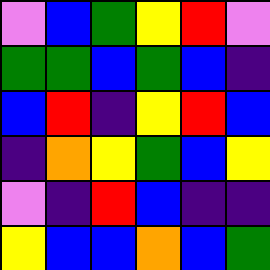[["violet", "blue", "green", "yellow", "red", "violet"], ["green", "green", "blue", "green", "blue", "indigo"], ["blue", "red", "indigo", "yellow", "red", "blue"], ["indigo", "orange", "yellow", "green", "blue", "yellow"], ["violet", "indigo", "red", "blue", "indigo", "indigo"], ["yellow", "blue", "blue", "orange", "blue", "green"]]